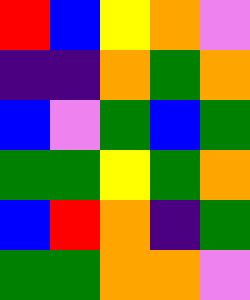[["red", "blue", "yellow", "orange", "violet"], ["indigo", "indigo", "orange", "green", "orange"], ["blue", "violet", "green", "blue", "green"], ["green", "green", "yellow", "green", "orange"], ["blue", "red", "orange", "indigo", "green"], ["green", "green", "orange", "orange", "violet"]]